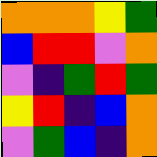[["orange", "orange", "orange", "yellow", "green"], ["blue", "red", "red", "violet", "orange"], ["violet", "indigo", "green", "red", "green"], ["yellow", "red", "indigo", "blue", "orange"], ["violet", "green", "blue", "indigo", "orange"]]